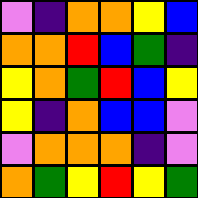[["violet", "indigo", "orange", "orange", "yellow", "blue"], ["orange", "orange", "red", "blue", "green", "indigo"], ["yellow", "orange", "green", "red", "blue", "yellow"], ["yellow", "indigo", "orange", "blue", "blue", "violet"], ["violet", "orange", "orange", "orange", "indigo", "violet"], ["orange", "green", "yellow", "red", "yellow", "green"]]